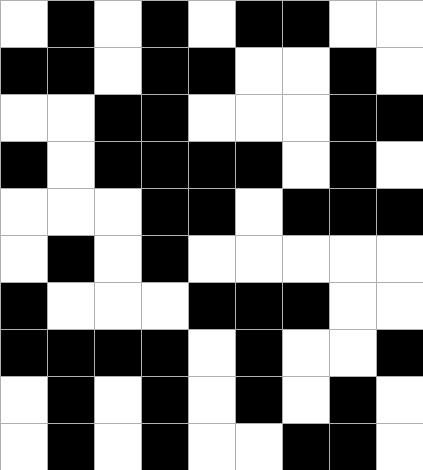[["white", "black", "white", "black", "white", "black", "black", "white", "white"], ["black", "black", "white", "black", "black", "white", "white", "black", "white"], ["white", "white", "black", "black", "white", "white", "white", "black", "black"], ["black", "white", "black", "black", "black", "black", "white", "black", "white"], ["white", "white", "white", "black", "black", "white", "black", "black", "black"], ["white", "black", "white", "black", "white", "white", "white", "white", "white"], ["black", "white", "white", "white", "black", "black", "black", "white", "white"], ["black", "black", "black", "black", "white", "black", "white", "white", "black"], ["white", "black", "white", "black", "white", "black", "white", "black", "white"], ["white", "black", "white", "black", "white", "white", "black", "black", "white"]]